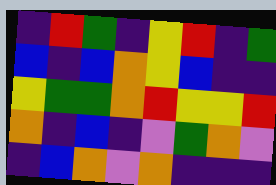[["indigo", "red", "green", "indigo", "yellow", "red", "indigo", "green"], ["blue", "indigo", "blue", "orange", "yellow", "blue", "indigo", "indigo"], ["yellow", "green", "green", "orange", "red", "yellow", "yellow", "red"], ["orange", "indigo", "blue", "indigo", "violet", "green", "orange", "violet"], ["indigo", "blue", "orange", "violet", "orange", "indigo", "indigo", "indigo"]]